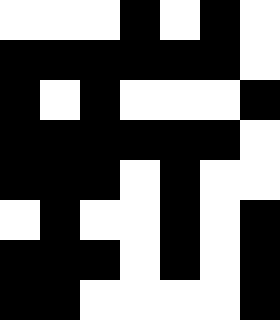[["white", "white", "white", "black", "white", "black", "white"], ["black", "black", "black", "black", "black", "black", "white"], ["black", "white", "black", "white", "white", "white", "black"], ["black", "black", "black", "black", "black", "black", "white"], ["black", "black", "black", "white", "black", "white", "white"], ["white", "black", "white", "white", "black", "white", "black"], ["black", "black", "black", "white", "black", "white", "black"], ["black", "black", "white", "white", "white", "white", "black"]]